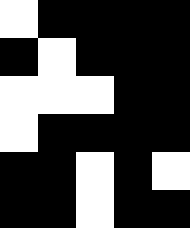[["white", "black", "black", "black", "black"], ["black", "white", "black", "black", "black"], ["white", "white", "white", "black", "black"], ["white", "black", "black", "black", "black"], ["black", "black", "white", "black", "white"], ["black", "black", "white", "black", "black"]]